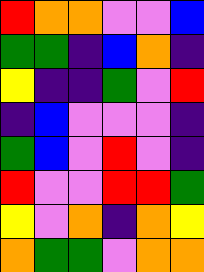[["red", "orange", "orange", "violet", "violet", "blue"], ["green", "green", "indigo", "blue", "orange", "indigo"], ["yellow", "indigo", "indigo", "green", "violet", "red"], ["indigo", "blue", "violet", "violet", "violet", "indigo"], ["green", "blue", "violet", "red", "violet", "indigo"], ["red", "violet", "violet", "red", "red", "green"], ["yellow", "violet", "orange", "indigo", "orange", "yellow"], ["orange", "green", "green", "violet", "orange", "orange"]]